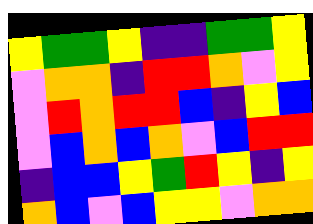[["yellow", "green", "green", "yellow", "indigo", "indigo", "green", "green", "yellow"], ["violet", "orange", "orange", "indigo", "red", "red", "orange", "violet", "yellow"], ["violet", "red", "orange", "red", "red", "blue", "indigo", "yellow", "blue"], ["violet", "blue", "orange", "blue", "orange", "violet", "blue", "red", "red"], ["indigo", "blue", "blue", "yellow", "green", "red", "yellow", "indigo", "yellow"], ["orange", "blue", "violet", "blue", "yellow", "yellow", "violet", "orange", "orange"]]